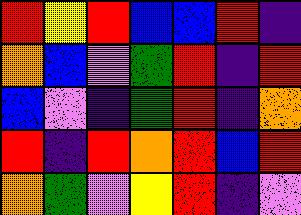[["red", "yellow", "red", "blue", "blue", "red", "indigo"], ["orange", "blue", "violet", "green", "red", "indigo", "red"], ["blue", "violet", "indigo", "green", "red", "indigo", "orange"], ["red", "indigo", "red", "orange", "red", "blue", "red"], ["orange", "green", "violet", "yellow", "red", "indigo", "violet"]]